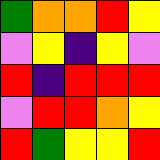[["green", "orange", "orange", "red", "yellow"], ["violet", "yellow", "indigo", "yellow", "violet"], ["red", "indigo", "red", "red", "red"], ["violet", "red", "red", "orange", "yellow"], ["red", "green", "yellow", "yellow", "red"]]